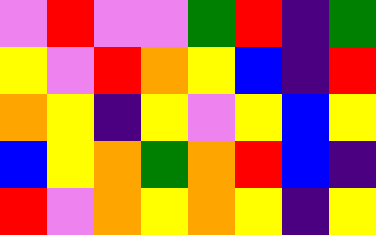[["violet", "red", "violet", "violet", "green", "red", "indigo", "green"], ["yellow", "violet", "red", "orange", "yellow", "blue", "indigo", "red"], ["orange", "yellow", "indigo", "yellow", "violet", "yellow", "blue", "yellow"], ["blue", "yellow", "orange", "green", "orange", "red", "blue", "indigo"], ["red", "violet", "orange", "yellow", "orange", "yellow", "indigo", "yellow"]]